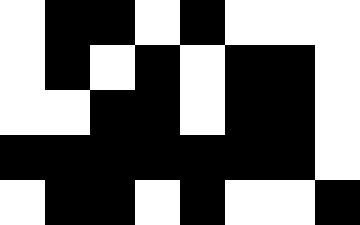[["white", "black", "black", "white", "black", "white", "white", "white"], ["white", "black", "white", "black", "white", "black", "black", "white"], ["white", "white", "black", "black", "white", "black", "black", "white"], ["black", "black", "black", "black", "black", "black", "black", "white"], ["white", "black", "black", "white", "black", "white", "white", "black"]]